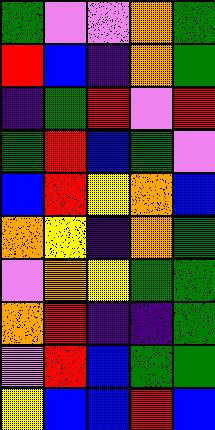[["green", "violet", "violet", "orange", "green"], ["red", "blue", "indigo", "orange", "green"], ["indigo", "green", "red", "violet", "red"], ["green", "red", "blue", "green", "violet"], ["blue", "red", "yellow", "orange", "blue"], ["orange", "yellow", "indigo", "orange", "green"], ["violet", "orange", "yellow", "green", "green"], ["orange", "red", "indigo", "indigo", "green"], ["violet", "red", "blue", "green", "green"], ["yellow", "blue", "blue", "red", "blue"]]